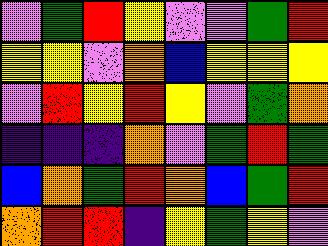[["violet", "green", "red", "yellow", "violet", "violet", "green", "red"], ["yellow", "yellow", "violet", "orange", "blue", "yellow", "yellow", "yellow"], ["violet", "red", "yellow", "red", "yellow", "violet", "green", "orange"], ["indigo", "indigo", "indigo", "orange", "violet", "green", "red", "green"], ["blue", "orange", "green", "red", "orange", "blue", "green", "red"], ["orange", "red", "red", "indigo", "yellow", "green", "yellow", "violet"]]